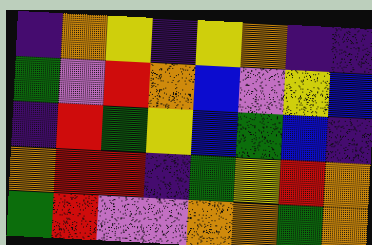[["indigo", "orange", "yellow", "indigo", "yellow", "orange", "indigo", "indigo"], ["green", "violet", "red", "orange", "blue", "violet", "yellow", "blue"], ["indigo", "red", "green", "yellow", "blue", "green", "blue", "indigo"], ["orange", "red", "red", "indigo", "green", "yellow", "red", "orange"], ["green", "red", "violet", "violet", "orange", "orange", "green", "orange"]]